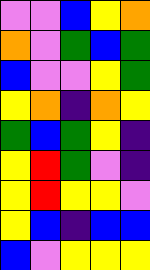[["violet", "violet", "blue", "yellow", "orange"], ["orange", "violet", "green", "blue", "green"], ["blue", "violet", "violet", "yellow", "green"], ["yellow", "orange", "indigo", "orange", "yellow"], ["green", "blue", "green", "yellow", "indigo"], ["yellow", "red", "green", "violet", "indigo"], ["yellow", "red", "yellow", "yellow", "violet"], ["yellow", "blue", "indigo", "blue", "blue"], ["blue", "violet", "yellow", "yellow", "yellow"]]